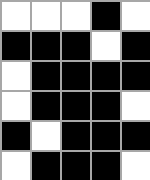[["white", "white", "white", "black", "white"], ["black", "black", "black", "white", "black"], ["white", "black", "black", "black", "black"], ["white", "black", "black", "black", "white"], ["black", "white", "black", "black", "black"], ["white", "black", "black", "black", "white"]]